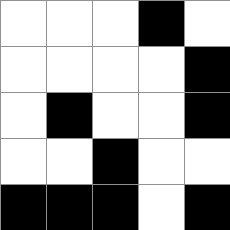[["white", "white", "white", "black", "white"], ["white", "white", "white", "white", "black"], ["white", "black", "white", "white", "black"], ["white", "white", "black", "white", "white"], ["black", "black", "black", "white", "black"]]